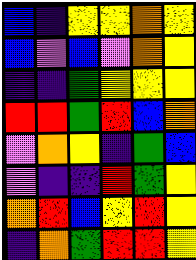[["blue", "indigo", "yellow", "yellow", "orange", "yellow"], ["blue", "violet", "blue", "violet", "orange", "yellow"], ["indigo", "indigo", "green", "yellow", "yellow", "yellow"], ["red", "red", "green", "red", "blue", "orange"], ["violet", "orange", "yellow", "indigo", "green", "blue"], ["violet", "indigo", "indigo", "red", "green", "yellow"], ["orange", "red", "blue", "yellow", "red", "yellow"], ["indigo", "orange", "green", "red", "red", "yellow"]]